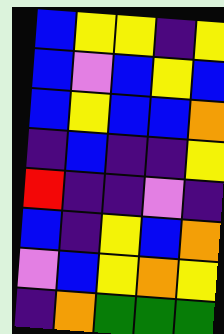[["blue", "yellow", "yellow", "indigo", "yellow"], ["blue", "violet", "blue", "yellow", "blue"], ["blue", "yellow", "blue", "blue", "orange"], ["indigo", "blue", "indigo", "indigo", "yellow"], ["red", "indigo", "indigo", "violet", "indigo"], ["blue", "indigo", "yellow", "blue", "orange"], ["violet", "blue", "yellow", "orange", "yellow"], ["indigo", "orange", "green", "green", "green"]]